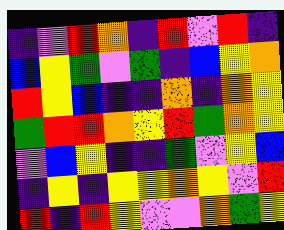[["indigo", "violet", "red", "orange", "indigo", "red", "violet", "red", "indigo"], ["blue", "yellow", "green", "violet", "green", "indigo", "blue", "yellow", "orange"], ["red", "yellow", "blue", "indigo", "indigo", "orange", "indigo", "orange", "yellow"], ["green", "red", "red", "orange", "yellow", "red", "green", "orange", "yellow"], ["violet", "blue", "yellow", "indigo", "indigo", "green", "violet", "yellow", "blue"], ["indigo", "yellow", "indigo", "yellow", "yellow", "orange", "yellow", "violet", "red"], ["red", "indigo", "red", "yellow", "violet", "violet", "orange", "green", "yellow"]]